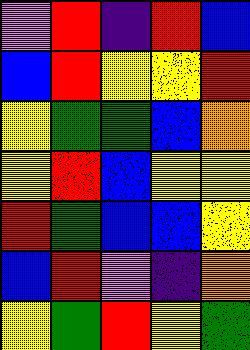[["violet", "red", "indigo", "red", "blue"], ["blue", "red", "yellow", "yellow", "red"], ["yellow", "green", "green", "blue", "orange"], ["yellow", "red", "blue", "yellow", "yellow"], ["red", "green", "blue", "blue", "yellow"], ["blue", "red", "violet", "indigo", "orange"], ["yellow", "green", "red", "yellow", "green"]]